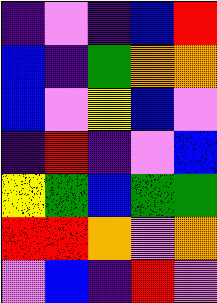[["indigo", "violet", "indigo", "blue", "red"], ["blue", "indigo", "green", "orange", "orange"], ["blue", "violet", "yellow", "blue", "violet"], ["indigo", "red", "indigo", "violet", "blue"], ["yellow", "green", "blue", "green", "green"], ["red", "red", "orange", "violet", "orange"], ["violet", "blue", "indigo", "red", "violet"]]